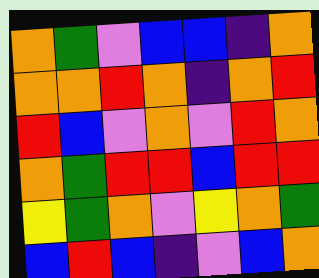[["orange", "green", "violet", "blue", "blue", "indigo", "orange"], ["orange", "orange", "red", "orange", "indigo", "orange", "red"], ["red", "blue", "violet", "orange", "violet", "red", "orange"], ["orange", "green", "red", "red", "blue", "red", "red"], ["yellow", "green", "orange", "violet", "yellow", "orange", "green"], ["blue", "red", "blue", "indigo", "violet", "blue", "orange"]]